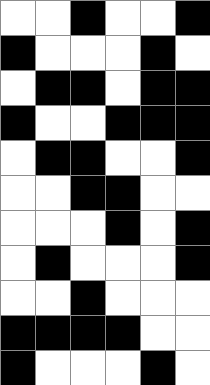[["white", "white", "black", "white", "white", "black"], ["black", "white", "white", "white", "black", "white"], ["white", "black", "black", "white", "black", "black"], ["black", "white", "white", "black", "black", "black"], ["white", "black", "black", "white", "white", "black"], ["white", "white", "black", "black", "white", "white"], ["white", "white", "white", "black", "white", "black"], ["white", "black", "white", "white", "white", "black"], ["white", "white", "black", "white", "white", "white"], ["black", "black", "black", "black", "white", "white"], ["black", "white", "white", "white", "black", "white"]]